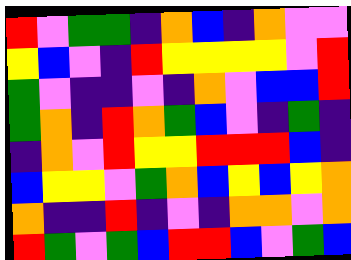[["red", "violet", "green", "green", "indigo", "orange", "blue", "indigo", "orange", "violet", "violet"], ["yellow", "blue", "violet", "indigo", "red", "yellow", "yellow", "yellow", "yellow", "violet", "red"], ["green", "violet", "indigo", "indigo", "violet", "indigo", "orange", "violet", "blue", "blue", "red"], ["green", "orange", "indigo", "red", "orange", "green", "blue", "violet", "indigo", "green", "indigo"], ["indigo", "orange", "violet", "red", "yellow", "yellow", "red", "red", "red", "blue", "indigo"], ["blue", "yellow", "yellow", "violet", "green", "orange", "blue", "yellow", "blue", "yellow", "orange"], ["orange", "indigo", "indigo", "red", "indigo", "violet", "indigo", "orange", "orange", "violet", "orange"], ["red", "green", "violet", "green", "blue", "red", "red", "blue", "violet", "green", "blue"]]